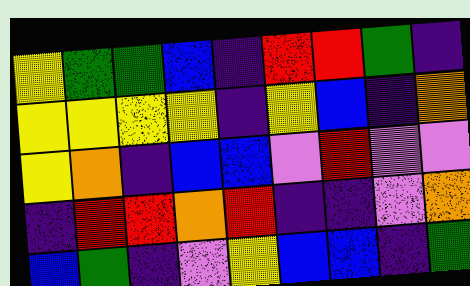[["yellow", "green", "green", "blue", "indigo", "red", "red", "green", "indigo"], ["yellow", "yellow", "yellow", "yellow", "indigo", "yellow", "blue", "indigo", "orange"], ["yellow", "orange", "indigo", "blue", "blue", "violet", "red", "violet", "violet"], ["indigo", "red", "red", "orange", "red", "indigo", "indigo", "violet", "orange"], ["blue", "green", "indigo", "violet", "yellow", "blue", "blue", "indigo", "green"]]